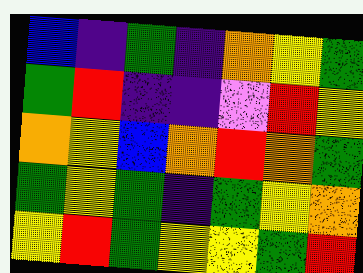[["blue", "indigo", "green", "indigo", "orange", "yellow", "green"], ["green", "red", "indigo", "indigo", "violet", "red", "yellow"], ["orange", "yellow", "blue", "orange", "red", "orange", "green"], ["green", "yellow", "green", "indigo", "green", "yellow", "orange"], ["yellow", "red", "green", "yellow", "yellow", "green", "red"]]